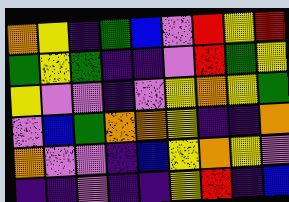[["orange", "yellow", "indigo", "green", "blue", "violet", "red", "yellow", "red"], ["green", "yellow", "green", "indigo", "indigo", "violet", "red", "green", "yellow"], ["yellow", "violet", "violet", "indigo", "violet", "yellow", "orange", "yellow", "green"], ["violet", "blue", "green", "orange", "orange", "yellow", "indigo", "indigo", "orange"], ["orange", "violet", "violet", "indigo", "blue", "yellow", "orange", "yellow", "violet"], ["indigo", "indigo", "violet", "indigo", "indigo", "yellow", "red", "indigo", "blue"]]